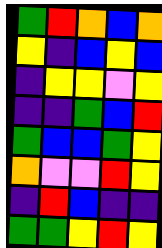[["green", "red", "orange", "blue", "orange"], ["yellow", "indigo", "blue", "yellow", "blue"], ["indigo", "yellow", "yellow", "violet", "yellow"], ["indigo", "indigo", "green", "blue", "red"], ["green", "blue", "blue", "green", "yellow"], ["orange", "violet", "violet", "red", "yellow"], ["indigo", "red", "blue", "indigo", "indigo"], ["green", "green", "yellow", "red", "yellow"]]